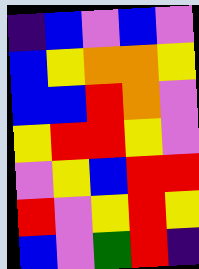[["indigo", "blue", "violet", "blue", "violet"], ["blue", "yellow", "orange", "orange", "yellow"], ["blue", "blue", "red", "orange", "violet"], ["yellow", "red", "red", "yellow", "violet"], ["violet", "yellow", "blue", "red", "red"], ["red", "violet", "yellow", "red", "yellow"], ["blue", "violet", "green", "red", "indigo"]]